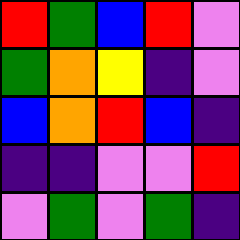[["red", "green", "blue", "red", "violet"], ["green", "orange", "yellow", "indigo", "violet"], ["blue", "orange", "red", "blue", "indigo"], ["indigo", "indigo", "violet", "violet", "red"], ["violet", "green", "violet", "green", "indigo"]]